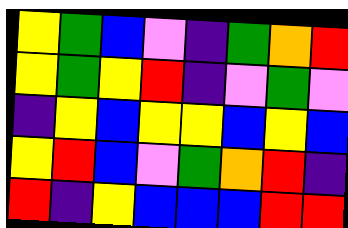[["yellow", "green", "blue", "violet", "indigo", "green", "orange", "red"], ["yellow", "green", "yellow", "red", "indigo", "violet", "green", "violet"], ["indigo", "yellow", "blue", "yellow", "yellow", "blue", "yellow", "blue"], ["yellow", "red", "blue", "violet", "green", "orange", "red", "indigo"], ["red", "indigo", "yellow", "blue", "blue", "blue", "red", "red"]]